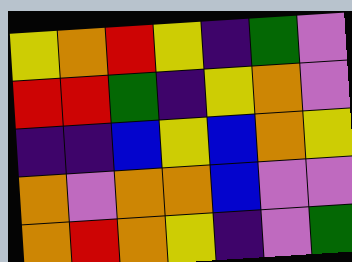[["yellow", "orange", "red", "yellow", "indigo", "green", "violet"], ["red", "red", "green", "indigo", "yellow", "orange", "violet"], ["indigo", "indigo", "blue", "yellow", "blue", "orange", "yellow"], ["orange", "violet", "orange", "orange", "blue", "violet", "violet"], ["orange", "red", "orange", "yellow", "indigo", "violet", "green"]]